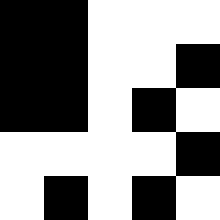[["black", "black", "white", "white", "white"], ["black", "black", "white", "white", "black"], ["black", "black", "white", "black", "white"], ["white", "white", "white", "white", "black"], ["white", "black", "white", "black", "white"]]